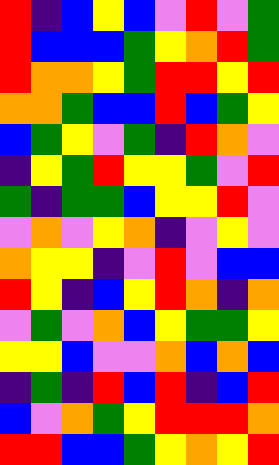[["red", "indigo", "blue", "yellow", "blue", "violet", "red", "violet", "green"], ["red", "blue", "blue", "blue", "green", "yellow", "orange", "red", "green"], ["red", "orange", "orange", "yellow", "green", "red", "red", "yellow", "red"], ["orange", "orange", "green", "blue", "blue", "red", "blue", "green", "yellow"], ["blue", "green", "yellow", "violet", "green", "indigo", "red", "orange", "violet"], ["indigo", "yellow", "green", "red", "yellow", "yellow", "green", "violet", "red"], ["green", "indigo", "green", "green", "blue", "yellow", "yellow", "red", "violet"], ["violet", "orange", "violet", "yellow", "orange", "indigo", "violet", "yellow", "violet"], ["orange", "yellow", "yellow", "indigo", "violet", "red", "violet", "blue", "blue"], ["red", "yellow", "indigo", "blue", "yellow", "red", "orange", "indigo", "orange"], ["violet", "green", "violet", "orange", "blue", "yellow", "green", "green", "yellow"], ["yellow", "yellow", "blue", "violet", "violet", "orange", "blue", "orange", "blue"], ["indigo", "green", "indigo", "red", "blue", "red", "indigo", "blue", "red"], ["blue", "violet", "orange", "green", "yellow", "red", "red", "red", "orange"], ["red", "red", "blue", "blue", "green", "yellow", "orange", "yellow", "red"]]